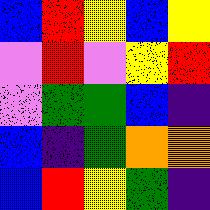[["blue", "red", "yellow", "blue", "yellow"], ["violet", "red", "violet", "yellow", "red"], ["violet", "green", "green", "blue", "indigo"], ["blue", "indigo", "green", "orange", "orange"], ["blue", "red", "yellow", "green", "indigo"]]